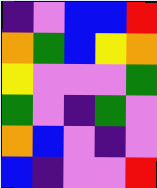[["indigo", "violet", "blue", "blue", "red"], ["orange", "green", "blue", "yellow", "orange"], ["yellow", "violet", "violet", "violet", "green"], ["green", "violet", "indigo", "green", "violet"], ["orange", "blue", "violet", "indigo", "violet"], ["blue", "indigo", "violet", "violet", "red"]]